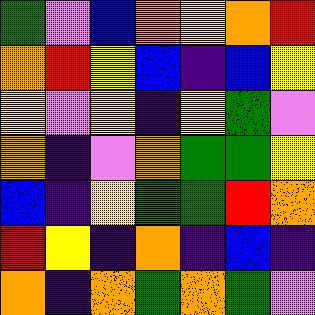[["green", "violet", "blue", "orange", "yellow", "orange", "red"], ["orange", "red", "yellow", "blue", "indigo", "blue", "yellow"], ["yellow", "violet", "yellow", "indigo", "yellow", "green", "violet"], ["orange", "indigo", "violet", "orange", "green", "green", "yellow"], ["blue", "indigo", "yellow", "green", "green", "red", "orange"], ["red", "yellow", "indigo", "orange", "indigo", "blue", "indigo"], ["orange", "indigo", "orange", "green", "orange", "green", "violet"]]